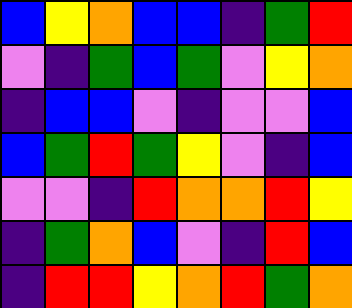[["blue", "yellow", "orange", "blue", "blue", "indigo", "green", "red"], ["violet", "indigo", "green", "blue", "green", "violet", "yellow", "orange"], ["indigo", "blue", "blue", "violet", "indigo", "violet", "violet", "blue"], ["blue", "green", "red", "green", "yellow", "violet", "indigo", "blue"], ["violet", "violet", "indigo", "red", "orange", "orange", "red", "yellow"], ["indigo", "green", "orange", "blue", "violet", "indigo", "red", "blue"], ["indigo", "red", "red", "yellow", "orange", "red", "green", "orange"]]